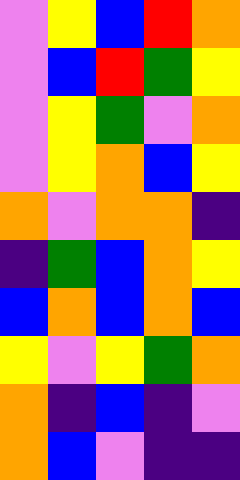[["violet", "yellow", "blue", "red", "orange"], ["violet", "blue", "red", "green", "yellow"], ["violet", "yellow", "green", "violet", "orange"], ["violet", "yellow", "orange", "blue", "yellow"], ["orange", "violet", "orange", "orange", "indigo"], ["indigo", "green", "blue", "orange", "yellow"], ["blue", "orange", "blue", "orange", "blue"], ["yellow", "violet", "yellow", "green", "orange"], ["orange", "indigo", "blue", "indigo", "violet"], ["orange", "blue", "violet", "indigo", "indigo"]]